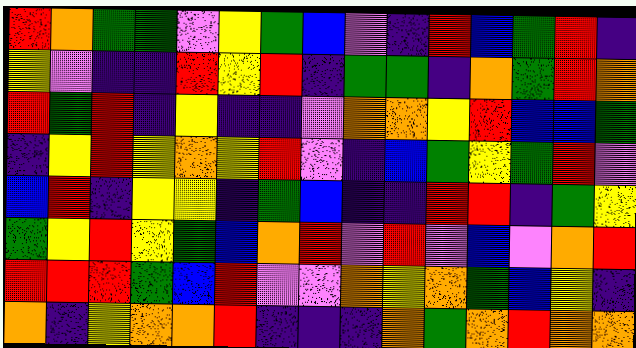[["red", "orange", "green", "green", "violet", "yellow", "green", "blue", "violet", "indigo", "red", "blue", "green", "red", "indigo"], ["yellow", "violet", "indigo", "indigo", "red", "yellow", "red", "indigo", "green", "green", "indigo", "orange", "green", "red", "orange"], ["red", "green", "red", "indigo", "yellow", "indigo", "indigo", "violet", "orange", "orange", "yellow", "red", "blue", "blue", "green"], ["indigo", "yellow", "red", "yellow", "orange", "yellow", "red", "violet", "indigo", "blue", "green", "yellow", "green", "red", "violet"], ["blue", "red", "indigo", "yellow", "yellow", "indigo", "green", "blue", "indigo", "indigo", "red", "red", "indigo", "green", "yellow"], ["green", "yellow", "red", "yellow", "green", "blue", "orange", "red", "violet", "red", "violet", "blue", "violet", "orange", "red"], ["red", "red", "red", "green", "blue", "red", "violet", "violet", "orange", "yellow", "orange", "green", "blue", "yellow", "indigo"], ["orange", "indigo", "yellow", "orange", "orange", "red", "indigo", "indigo", "indigo", "orange", "green", "orange", "red", "orange", "orange"]]